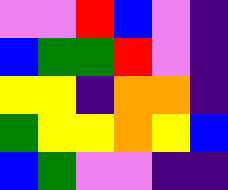[["violet", "violet", "red", "blue", "violet", "indigo"], ["blue", "green", "green", "red", "violet", "indigo"], ["yellow", "yellow", "indigo", "orange", "orange", "indigo"], ["green", "yellow", "yellow", "orange", "yellow", "blue"], ["blue", "green", "violet", "violet", "indigo", "indigo"]]